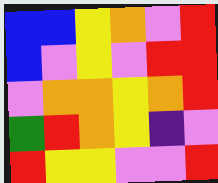[["blue", "blue", "yellow", "orange", "violet", "red"], ["blue", "violet", "yellow", "violet", "red", "red"], ["violet", "orange", "orange", "yellow", "orange", "red"], ["green", "red", "orange", "yellow", "indigo", "violet"], ["red", "yellow", "yellow", "violet", "violet", "red"]]